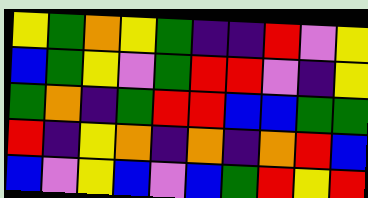[["yellow", "green", "orange", "yellow", "green", "indigo", "indigo", "red", "violet", "yellow"], ["blue", "green", "yellow", "violet", "green", "red", "red", "violet", "indigo", "yellow"], ["green", "orange", "indigo", "green", "red", "red", "blue", "blue", "green", "green"], ["red", "indigo", "yellow", "orange", "indigo", "orange", "indigo", "orange", "red", "blue"], ["blue", "violet", "yellow", "blue", "violet", "blue", "green", "red", "yellow", "red"]]